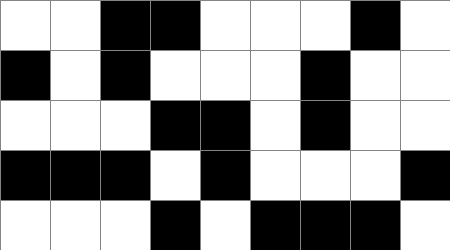[["white", "white", "black", "black", "white", "white", "white", "black", "white"], ["black", "white", "black", "white", "white", "white", "black", "white", "white"], ["white", "white", "white", "black", "black", "white", "black", "white", "white"], ["black", "black", "black", "white", "black", "white", "white", "white", "black"], ["white", "white", "white", "black", "white", "black", "black", "black", "white"]]